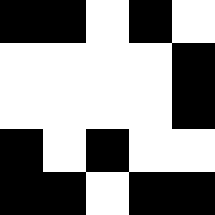[["black", "black", "white", "black", "white"], ["white", "white", "white", "white", "black"], ["white", "white", "white", "white", "black"], ["black", "white", "black", "white", "white"], ["black", "black", "white", "black", "black"]]